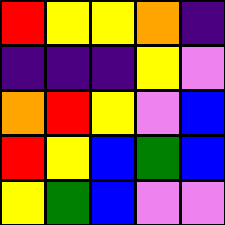[["red", "yellow", "yellow", "orange", "indigo"], ["indigo", "indigo", "indigo", "yellow", "violet"], ["orange", "red", "yellow", "violet", "blue"], ["red", "yellow", "blue", "green", "blue"], ["yellow", "green", "blue", "violet", "violet"]]